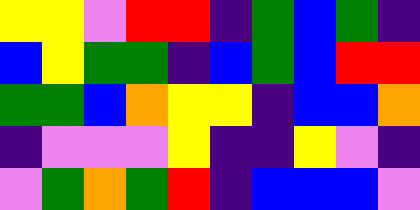[["yellow", "yellow", "violet", "red", "red", "indigo", "green", "blue", "green", "indigo"], ["blue", "yellow", "green", "green", "indigo", "blue", "green", "blue", "red", "red"], ["green", "green", "blue", "orange", "yellow", "yellow", "indigo", "blue", "blue", "orange"], ["indigo", "violet", "violet", "violet", "yellow", "indigo", "indigo", "yellow", "violet", "indigo"], ["violet", "green", "orange", "green", "red", "indigo", "blue", "blue", "blue", "violet"]]